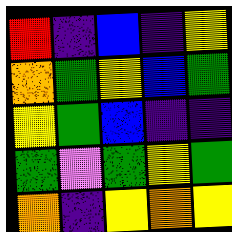[["red", "indigo", "blue", "indigo", "yellow"], ["orange", "green", "yellow", "blue", "green"], ["yellow", "green", "blue", "indigo", "indigo"], ["green", "violet", "green", "yellow", "green"], ["orange", "indigo", "yellow", "orange", "yellow"]]